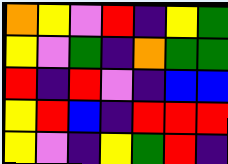[["orange", "yellow", "violet", "red", "indigo", "yellow", "green"], ["yellow", "violet", "green", "indigo", "orange", "green", "green"], ["red", "indigo", "red", "violet", "indigo", "blue", "blue"], ["yellow", "red", "blue", "indigo", "red", "red", "red"], ["yellow", "violet", "indigo", "yellow", "green", "red", "indigo"]]